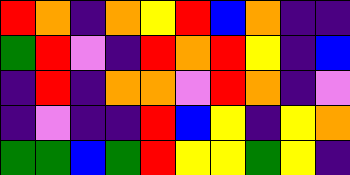[["red", "orange", "indigo", "orange", "yellow", "red", "blue", "orange", "indigo", "indigo"], ["green", "red", "violet", "indigo", "red", "orange", "red", "yellow", "indigo", "blue"], ["indigo", "red", "indigo", "orange", "orange", "violet", "red", "orange", "indigo", "violet"], ["indigo", "violet", "indigo", "indigo", "red", "blue", "yellow", "indigo", "yellow", "orange"], ["green", "green", "blue", "green", "red", "yellow", "yellow", "green", "yellow", "indigo"]]